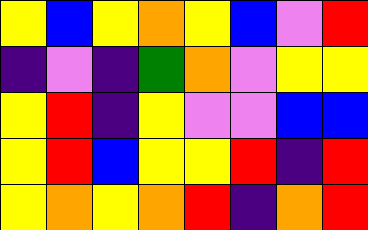[["yellow", "blue", "yellow", "orange", "yellow", "blue", "violet", "red"], ["indigo", "violet", "indigo", "green", "orange", "violet", "yellow", "yellow"], ["yellow", "red", "indigo", "yellow", "violet", "violet", "blue", "blue"], ["yellow", "red", "blue", "yellow", "yellow", "red", "indigo", "red"], ["yellow", "orange", "yellow", "orange", "red", "indigo", "orange", "red"]]